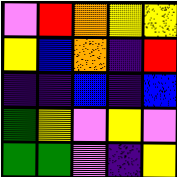[["violet", "red", "orange", "yellow", "yellow"], ["yellow", "blue", "orange", "indigo", "red"], ["indigo", "indigo", "blue", "indigo", "blue"], ["green", "yellow", "violet", "yellow", "violet"], ["green", "green", "violet", "indigo", "yellow"]]